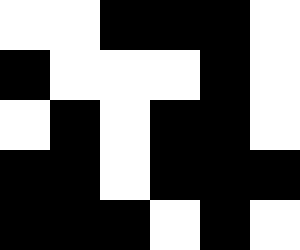[["white", "white", "black", "black", "black", "white"], ["black", "white", "white", "white", "black", "white"], ["white", "black", "white", "black", "black", "white"], ["black", "black", "white", "black", "black", "black"], ["black", "black", "black", "white", "black", "white"]]